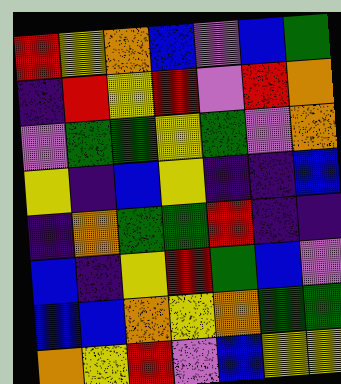[["red", "yellow", "orange", "blue", "violet", "blue", "green"], ["indigo", "red", "yellow", "red", "violet", "red", "orange"], ["violet", "green", "green", "yellow", "green", "violet", "orange"], ["yellow", "indigo", "blue", "yellow", "indigo", "indigo", "blue"], ["indigo", "orange", "green", "green", "red", "indigo", "indigo"], ["blue", "indigo", "yellow", "red", "green", "blue", "violet"], ["blue", "blue", "orange", "yellow", "orange", "green", "green"], ["orange", "yellow", "red", "violet", "blue", "yellow", "yellow"]]